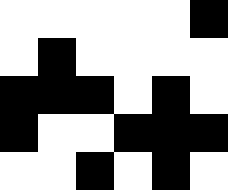[["white", "white", "white", "white", "white", "black"], ["white", "black", "white", "white", "white", "white"], ["black", "black", "black", "white", "black", "white"], ["black", "white", "white", "black", "black", "black"], ["white", "white", "black", "white", "black", "white"]]